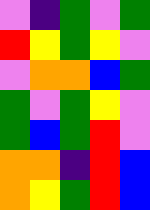[["violet", "indigo", "green", "violet", "green"], ["red", "yellow", "green", "yellow", "violet"], ["violet", "orange", "orange", "blue", "green"], ["green", "violet", "green", "yellow", "violet"], ["green", "blue", "green", "red", "violet"], ["orange", "orange", "indigo", "red", "blue"], ["orange", "yellow", "green", "red", "blue"]]